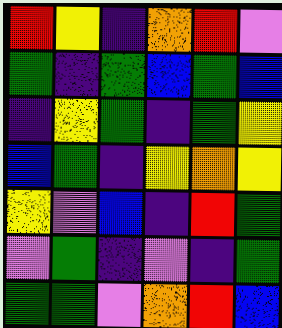[["red", "yellow", "indigo", "orange", "red", "violet"], ["green", "indigo", "green", "blue", "green", "blue"], ["indigo", "yellow", "green", "indigo", "green", "yellow"], ["blue", "green", "indigo", "yellow", "orange", "yellow"], ["yellow", "violet", "blue", "indigo", "red", "green"], ["violet", "green", "indigo", "violet", "indigo", "green"], ["green", "green", "violet", "orange", "red", "blue"]]